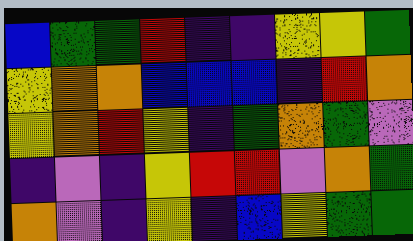[["blue", "green", "green", "red", "indigo", "indigo", "yellow", "yellow", "green"], ["yellow", "orange", "orange", "blue", "blue", "blue", "indigo", "red", "orange"], ["yellow", "orange", "red", "yellow", "indigo", "green", "orange", "green", "violet"], ["indigo", "violet", "indigo", "yellow", "red", "red", "violet", "orange", "green"], ["orange", "violet", "indigo", "yellow", "indigo", "blue", "yellow", "green", "green"]]